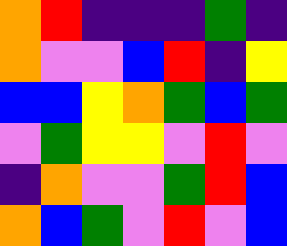[["orange", "red", "indigo", "indigo", "indigo", "green", "indigo"], ["orange", "violet", "violet", "blue", "red", "indigo", "yellow"], ["blue", "blue", "yellow", "orange", "green", "blue", "green"], ["violet", "green", "yellow", "yellow", "violet", "red", "violet"], ["indigo", "orange", "violet", "violet", "green", "red", "blue"], ["orange", "blue", "green", "violet", "red", "violet", "blue"]]